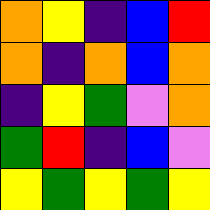[["orange", "yellow", "indigo", "blue", "red"], ["orange", "indigo", "orange", "blue", "orange"], ["indigo", "yellow", "green", "violet", "orange"], ["green", "red", "indigo", "blue", "violet"], ["yellow", "green", "yellow", "green", "yellow"]]